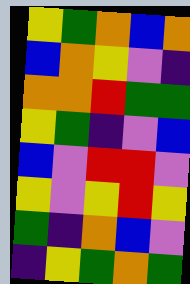[["yellow", "green", "orange", "blue", "orange"], ["blue", "orange", "yellow", "violet", "indigo"], ["orange", "orange", "red", "green", "green"], ["yellow", "green", "indigo", "violet", "blue"], ["blue", "violet", "red", "red", "violet"], ["yellow", "violet", "yellow", "red", "yellow"], ["green", "indigo", "orange", "blue", "violet"], ["indigo", "yellow", "green", "orange", "green"]]